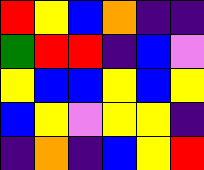[["red", "yellow", "blue", "orange", "indigo", "indigo"], ["green", "red", "red", "indigo", "blue", "violet"], ["yellow", "blue", "blue", "yellow", "blue", "yellow"], ["blue", "yellow", "violet", "yellow", "yellow", "indigo"], ["indigo", "orange", "indigo", "blue", "yellow", "red"]]